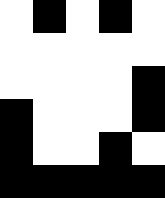[["white", "black", "white", "black", "white"], ["white", "white", "white", "white", "white"], ["white", "white", "white", "white", "black"], ["black", "white", "white", "white", "black"], ["black", "white", "white", "black", "white"], ["black", "black", "black", "black", "black"]]